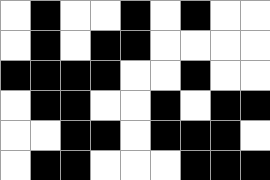[["white", "black", "white", "white", "black", "white", "black", "white", "white"], ["white", "black", "white", "black", "black", "white", "white", "white", "white"], ["black", "black", "black", "black", "white", "white", "black", "white", "white"], ["white", "black", "black", "white", "white", "black", "white", "black", "black"], ["white", "white", "black", "black", "white", "black", "black", "black", "white"], ["white", "black", "black", "white", "white", "white", "black", "black", "black"]]